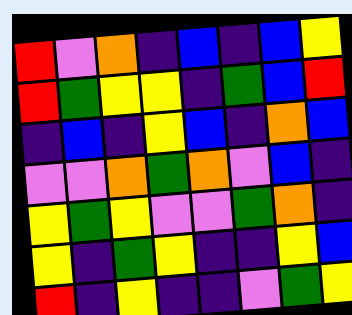[["red", "violet", "orange", "indigo", "blue", "indigo", "blue", "yellow"], ["red", "green", "yellow", "yellow", "indigo", "green", "blue", "red"], ["indigo", "blue", "indigo", "yellow", "blue", "indigo", "orange", "blue"], ["violet", "violet", "orange", "green", "orange", "violet", "blue", "indigo"], ["yellow", "green", "yellow", "violet", "violet", "green", "orange", "indigo"], ["yellow", "indigo", "green", "yellow", "indigo", "indigo", "yellow", "blue"], ["red", "indigo", "yellow", "indigo", "indigo", "violet", "green", "yellow"]]